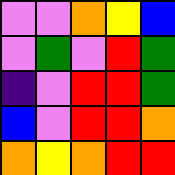[["violet", "violet", "orange", "yellow", "blue"], ["violet", "green", "violet", "red", "green"], ["indigo", "violet", "red", "red", "green"], ["blue", "violet", "red", "red", "orange"], ["orange", "yellow", "orange", "red", "red"]]